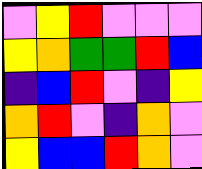[["violet", "yellow", "red", "violet", "violet", "violet"], ["yellow", "orange", "green", "green", "red", "blue"], ["indigo", "blue", "red", "violet", "indigo", "yellow"], ["orange", "red", "violet", "indigo", "orange", "violet"], ["yellow", "blue", "blue", "red", "orange", "violet"]]